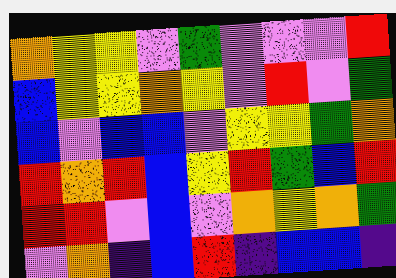[["orange", "yellow", "yellow", "violet", "green", "violet", "violet", "violet", "red"], ["blue", "yellow", "yellow", "orange", "yellow", "violet", "red", "violet", "green"], ["blue", "violet", "blue", "blue", "violet", "yellow", "yellow", "green", "orange"], ["red", "orange", "red", "blue", "yellow", "red", "green", "blue", "red"], ["red", "red", "violet", "blue", "violet", "orange", "yellow", "orange", "green"], ["violet", "orange", "indigo", "blue", "red", "indigo", "blue", "blue", "indigo"]]